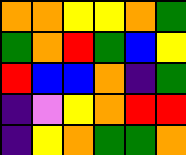[["orange", "orange", "yellow", "yellow", "orange", "green"], ["green", "orange", "red", "green", "blue", "yellow"], ["red", "blue", "blue", "orange", "indigo", "green"], ["indigo", "violet", "yellow", "orange", "red", "red"], ["indigo", "yellow", "orange", "green", "green", "orange"]]